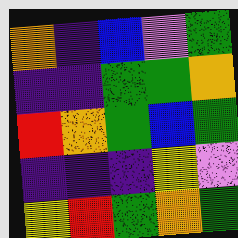[["orange", "indigo", "blue", "violet", "green"], ["indigo", "indigo", "green", "green", "orange"], ["red", "orange", "green", "blue", "green"], ["indigo", "indigo", "indigo", "yellow", "violet"], ["yellow", "red", "green", "orange", "green"]]